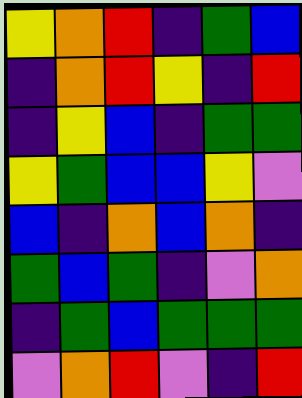[["yellow", "orange", "red", "indigo", "green", "blue"], ["indigo", "orange", "red", "yellow", "indigo", "red"], ["indigo", "yellow", "blue", "indigo", "green", "green"], ["yellow", "green", "blue", "blue", "yellow", "violet"], ["blue", "indigo", "orange", "blue", "orange", "indigo"], ["green", "blue", "green", "indigo", "violet", "orange"], ["indigo", "green", "blue", "green", "green", "green"], ["violet", "orange", "red", "violet", "indigo", "red"]]